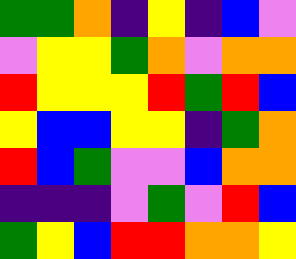[["green", "green", "orange", "indigo", "yellow", "indigo", "blue", "violet"], ["violet", "yellow", "yellow", "green", "orange", "violet", "orange", "orange"], ["red", "yellow", "yellow", "yellow", "red", "green", "red", "blue"], ["yellow", "blue", "blue", "yellow", "yellow", "indigo", "green", "orange"], ["red", "blue", "green", "violet", "violet", "blue", "orange", "orange"], ["indigo", "indigo", "indigo", "violet", "green", "violet", "red", "blue"], ["green", "yellow", "blue", "red", "red", "orange", "orange", "yellow"]]